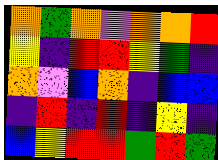[["orange", "green", "orange", "violet", "orange", "orange", "red"], ["yellow", "indigo", "red", "red", "yellow", "green", "indigo"], ["orange", "violet", "blue", "orange", "indigo", "blue", "blue"], ["indigo", "red", "indigo", "red", "indigo", "yellow", "indigo"], ["blue", "yellow", "red", "red", "green", "red", "green"]]